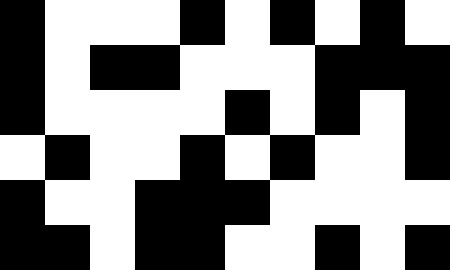[["black", "white", "white", "white", "black", "white", "black", "white", "black", "white"], ["black", "white", "black", "black", "white", "white", "white", "black", "black", "black"], ["black", "white", "white", "white", "white", "black", "white", "black", "white", "black"], ["white", "black", "white", "white", "black", "white", "black", "white", "white", "black"], ["black", "white", "white", "black", "black", "black", "white", "white", "white", "white"], ["black", "black", "white", "black", "black", "white", "white", "black", "white", "black"]]